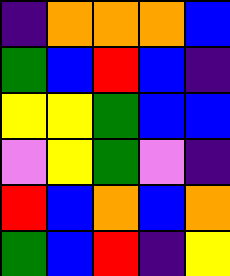[["indigo", "orange", "orange", "orange", "blue"], ["green", "blue", "red", "blue", "indigo"], ["yellow", "yellow", "green", "blue", "blue"], ["violet", "yellow", "green", "violet", "indigo"], ["red", "blue", "orange", "blue", "orange"], ["green", "blue", "red", "indigo", "yellow"]]